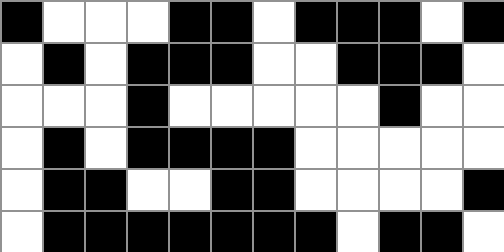[["black", "white", "white", "white", "black", "black", "white", "black", "black", "black", "white", "black"], ["white", "black", "white", "black", "black", "black", "white", "white", "black", "black", "black", "white"], ["white", "white", "white", "black", "white", "white", "white", "white", "white", "black", "white", "white"], ["white", "black", "white", "black", "black", "black", "black", "white", "white", "white", "white", "white"], ["white", "black", "black", "white", "white", "black", "black", "white", "white", "white", "white", "black"], ["white", "black", "black", "black", "black", "black", "black", "black", "white", "black", "black", "white"]]